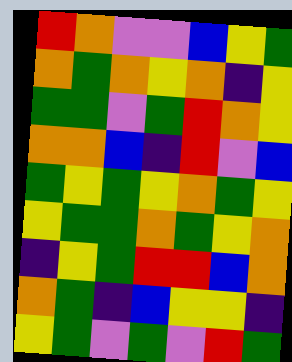[["red", "orange", "violet", "violet", "blue", "yellow", "green"], ["orange", "green", "orange", "yellow", "orange", "indigo", "yellow"], ["green", "green", "violet", "green", "red", "orange", "yellow"], ["orange", "orange", "blue", "indigo", "red", "violet", "blue"], ["green", "yellow", "green", "yellow", "orange", "green", "yellow"], ["yellow", "green", "green", "orange", "green", "yellow", "orange"], ["indigo", "yellow", "green", "red", "red", "blue", "orange"], ["orange", "green", "indigo", "blue", "yellow", "yellow", "indigo"], ["yellow", "green", "violet", "green", "violet", "red", "green"]]